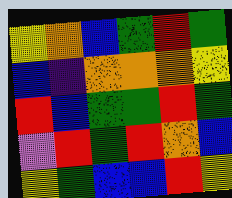[["yellow", "orange", "blue", "green", "red", "green"], ["blue", "indigo", "orange", "orange", "orange", "yellow"], ["red", "blue", "green", "green", "red", "green"], ["violet", "red", "green", "red", "orange", "blue"], ["yellow", "green", "blue", "blue", "red", "yellow"]]